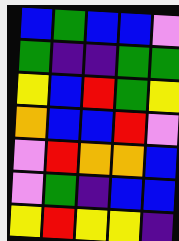[["blue", "green", "blue", "blue", "violet"], ["green", "indigo", "indigo", "green", "green"], ["yellow", "blue", "red", "green", "yellow"], ["orange", "blue", "blue", "red", "violet"], ["violet", "red", "orange", "orange", "blue"], ["violet", "green", "indigo", "blue", "blue"], ["yellow", "red", "yellow", "yellow", "indigo"]]